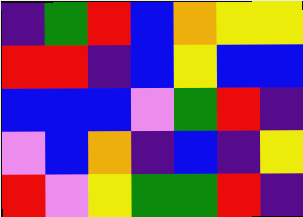[["indigo", "green", "red", "blue", "orange", "yellow", "yellow"], ["red", "red", "indigo", "blue", "yellow", "blue", "blue"], ["blue", "blue", "blue", "violet", "green", "red", "indigo"], ["violet", "blue", "orange", "indigo", "blue", "indigo", "yellow"], ["red", "violet", "yellow", "green", "green", "red", "indigo"]]